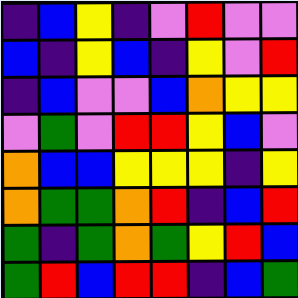[["indigo", "blue", "yellow", "indigo", "violet", "red", "violet", "violet"], ["blue", "indigo", "yellow", "blue", "indigo", "yellow", "violet", "red"], ["indigo", "blue", "violet", "violet", "blue", "orange", "yellow", "yellow"], ["violet", "green", "violet", "red", "red", "yellow", "blue", "violet"], ["orange", "blue", "blue", "yellow", "yellow", "yellow", "indigo", "yellow"], ["orange", "green", "green", "orange", "red", "indigo", "blue", "red"], ["green", "indigo", "green", "orange", "green", "yellow", "red", "blue"], ["green", "red", "blue", "red", "red", "indigo", "blue", "green"]]